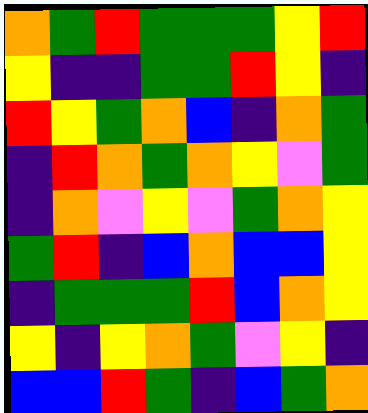[["orange", "green", "red", "green", "green", "green", "yellow", "red"], ["yellow", "indigo", "indigo", "green", "green", "red", "yellow", "indigo"], ["red", "yellow", "green", "orange", "blue", "indigo", "orange", "green"], ["indigo", "red", "orange", "green", "orange", "yellow", "violet", "green"], ["indigo", "orange", "violet", "yellow", "violet", "green", "orange", "yellow"], ["green", "red", "indigo", "blue", "orange", "blue", "blue", "yellow"], ["indigo", "green", "green", "green", "red", "blue", "orange", "yellow"], ["yellow", "indigo", "yellow", "orange", "green", "violet", "yellow", "indigo"], ["blue", "blue", "red", "green", "indigo", "blue", "green", "orange"]]